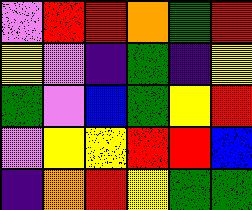[["violet", "red", "red", "orange", "green", "red"], ["yellow", "violet", "indigo", "green", "indigo", "yellow"], ["green", "violet", "blue", "green", "yellow", "red"], ["violet", "yellow", "yellow", "red", "red", "blue"], ["indigo", "orange", "red", "yellow", "green", "green"]]